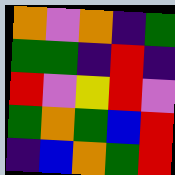[["orange", "violet", "orange", "indigo", "green"], ["green", "green", "indigo", "red", "indigo"], ["red", "violet", "yellow", "red", "violet"], ["green", "orange", "green", "blue", "red"], ["indigo", "blue", "orange", "green", "red"]]